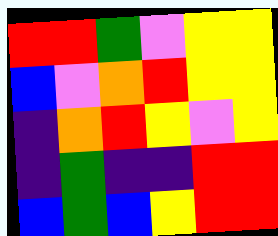[["red", "red", "green", "violet", "yellow", "yellow"], ["blue", "violet", "orange", "red", "yellow", "yellow"], ["indigo", "orange", "red", "yellow", "violet", "yellow"], ["indigo", "green", "indigo", "indigo", "red", "red"], ["blue", "green", "blue", "yellow", "red", "red"]]